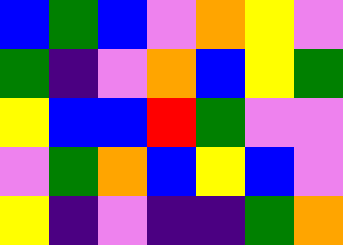[["blue", "green", "blue", "violet", "orange", "yellow", "violet"], ["green", "indigo", "violet", "orange", "blue", "yellow", "green"], ["yellow", "blue", "blue", "red", "green", "violet", "violet"], ["violet", "green", "orange", "blue", "yellow", "blue", "violet"], ["yellow", "indigo", "violet", "indigo", "indigo", "green", "orange"]]